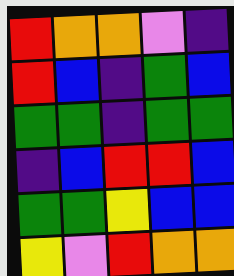[["red", "orange", "orange", "violet", "indigo"], ["red", "blue", "indigo", "green", "blue"], ["green", "green", "indigo", "green", "green"], ["indigo", "blue", "red", "red", "blue"], ["green", "green", "yellow", "blue", "blue"], ["yellow", "violet", "red", "orange", "orange"]]